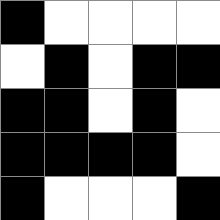[["black", "white", "white", "white", "white"], ["white", "black", "white", "black", "black"], ["black", "black", "white", "black", "white"], ["black", "black", "black", "black", "white"], ["black", "white", "white", "white", "black"]]